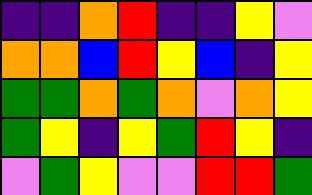[["indigo", "indigo", "orange", "red", "indigo", "indigo", "yellow", "violet"], ["orange", "orange", "blue", "red", "yellow", "blue", "indigo", "yellow"], ["green", "green", "orange", "green", "orange", "violet", "orange", "yellow"], ["green", "yellow", "indigo", "yellow", "green", "red", "yellow", "indigo"], ["violet", "green", "yellow", "violet", "violet", "red", "red", "green"]]